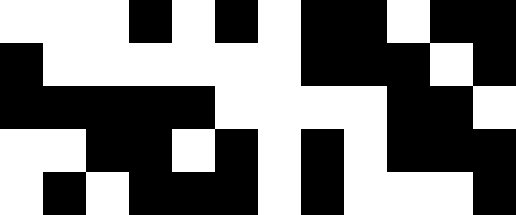[["white", "white", "white", "black", "white", "black", "white", "black", "black", "white", "black", "black"], ["black", "white", "white", "white", "white", "white", "white", "black", "black", "black", "white", "black"], ["black", "black", "black", "black", "black", "white", "white", "white", "white", "black", "black", "white"], ["white", "white", "black", "black", "white", "black", "white", "black", "white", "black", "black", "black"], ["white", "black", "white", "black", "black", "black", "white", "black", "white", "white", "white", "black"]]